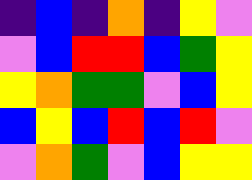[["indigo", "blue", "indigo", "orange", "indigo", "yellow", "violet"], ["violet", "blue", "red", "red", "blue", "green", "yellow"], ["yellow", "orange", "green", "green", "violet", "blue", "yellow"], ["blue", "yellow", "blue", "red", "blue", "red", "violet"], ["violet", "orange", "green", "violet", "blue", "yellow", "yellow"]]